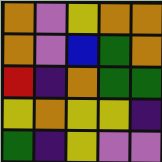[["orange", "violet", "yellow", "orange", "orange"], ["orange", "violet", "blue", "green", "orange"], ["red", "indigo", "orange", "green", "green"], ["yellow", "orange", "yellow", "yellow", "indigo"], ["green", "indigo", "yellow", "violet", "violet"]]